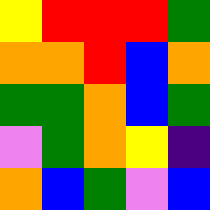[["yellow", "red", "red", "red", "green"], ["orange", "orange", "red", "blue", "orange"], ["green", "green", "orange", "blue", "green"], ["violet", "green", "orange", "yellow", "indigo"], ["orange", "blue", "green", "violet", "blue"]]